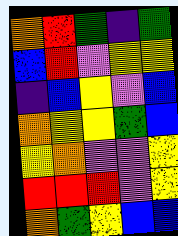[["orange", "red", "green", "indigo", "green"], ["blue", "red", "violet", "yellow", "yellow"], ["indigo", "blue", "yellow", "violet", "blue"], ["orange", "yellow", "yellow", "green", "blue"], ["yellow", "orange", "violet", "violet", "yellow"], ["red", "red", "red", "violet", "yellow"], ["orange", "green", "yellow", "blue", "blue"]]